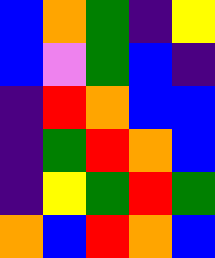[["blue", "orange", "green", "indigo", "yellow"], ["blue", "violet", "green", "blue", "indigo"], ["indigo", "red", "orange", "blue", "blue"], ["indigo", "green", "red", "orange", "blue"], ["indigo", "yellow", "green", "red", "green"], ["orange", "blue", "red", "orange", "blue"]]